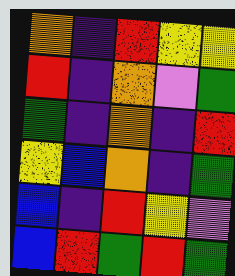[["orange", "indigo", "red", "yellow", "yellow"], ["red", "indigo", "orange", "violet", "green"], ["green", "indigo", "orange", "indigo", "red"], ["yellow", "blue", "orange", "indigo", "green"], ["blue", "indigo", "red", "yellow", "violet"], ["blue", "red", "green", "red", "green"]]